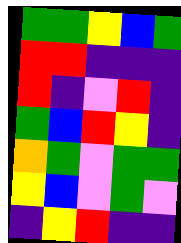[["green", "green", "yellow", "blue", "green"], ["red", "red", "indigo", "indigo", "indigo"], ["red", "indigo", "violet", "red", "indigo"], ["green", "blue", "red", "yellow", "indigo"], ["orange", "green", "violet", "green", "green"], ["yellow", "blue", "violet", "green", "violet"], ["indigo", "yellow", "red", "indigo", "indigo"]]